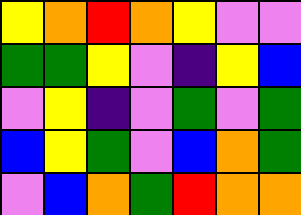[["yellow", "orange", "red", "orange", "yellow", "violet", "violet"], ["green", "green", "yellow", "violet", "indigo", "yellow", "blue"], ["violet", "yellow", "indigo", "violet", "green", "violet", "green"], ["blue", "yellow", "green", "violet", "blue", "orange", "green"], ["violet", "blue", "orange", "green", "red", "orange", "orange"]]